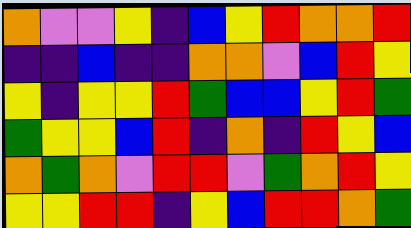[["orange", "violet", "violet", "yellow", "indigo", "blue", "yellow", "red", "orange", "orange", "red"], ["indigo", "indigo", "blue", "indigo", "indigo", "orange", "orange", "violet", "blue", "red", "yellow"], ["yellow", "indigo", "yellow", "yellow", "red", "green", "blue", "blue", "yellow", "red", "green"], ["green", "yellow", "yellow", "blue", "red", "indigo", "orange", "indigo", "red", "yellow", "blue"], ["orange", "green", "orange", "violet", "red", "red", "violet", "green", "orange", "red", "yellow"], ["yellow", "yellow", "red", "red", "indigo", "yellow", "blue", "red", "red", "orange", "green"]]